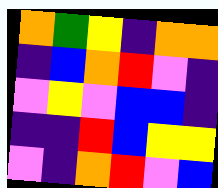[["orange", "green", "yellow", "indigo", "orange", "orange"], ["indigo", "blue", "orange", "red", "violet", "indigo"], ["violet", "yellow", "violet", "blue", "blue", "indigo"], ["indigo", "indigo", "red", "blue", "yellow", "yellow"], ["violet", "indigo", "orange", "red", "violet", "blue"]]